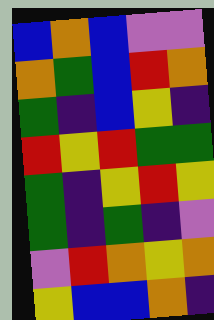[["blue", "orange", "blue", "violet", "violet"], ["orange", "green", "blue", "red", "orange"], ["green", "indigo", "blue", "yellow", "indigo"], ["red", "yellow", "red", "green", "green"], ["green", "indigo", "yellow", "red", "yellow"], ["green", "indigo", "green", "indigo", "violet"], ["violet", "red", "orange", "yellow", "orange"], ["yellow", "blue", "blue", "orange", "indigo"]]